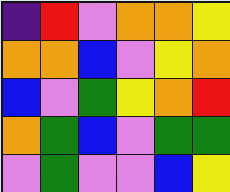[["indigo", "red", "violet", "orange", "orange", "yellow"], ["orange", "orange", "blue", "violet", "yellow", "orange"], ["blue", "violet", "green", "yellow", "orange", "red"], ["orange", "green", "blue", "violet", "green", "green"], ["violet", "green", "violet", "violet", "blue", "yellow"]]